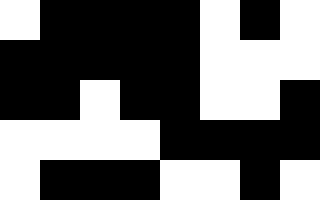[["white", "black", "black", "black", "black", "white", "black", "white"], ["black", "black", "black", "black", "black", "white", "white", "white"], ["black", "black", "white", "black", "black", "white", "white", "black"], ["white", "white", "white", "white", "black", "black", "black", "black"], ["white", "black", "black", "black", "white", "white", "black", "white"]]